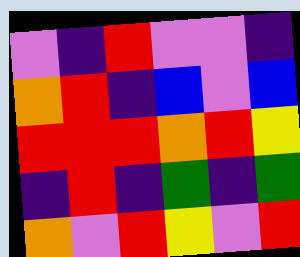[["violet", "indigo", "red", "violet", "violet", "indigo"], ["orange", "red", "indigo", "blue", "violet", "blue"], ["red", "red", "red", "orange", "red", "yellow"], ["indigo", "red", "indigo", "green", "indigo", "green"], ["orange", "violet", "red", "yellow", "violet", "red"]]